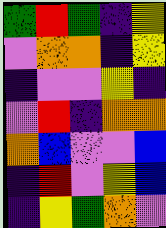[["green", "red", "green", "indigo", "yellow"], ["violet", "orange", "orange", "indigo", "yellow"], ["indigo", "violet", "violet", "yellow", "indigo"], ["violet", "red", "indigo", "orange", "orange"], ["orange", "blue", "violet", "violet", "blue"], ["indigo", "red", "violet", "yellow", "blue"], ["indigo", "yellow", "green", "orange", "violet"]]